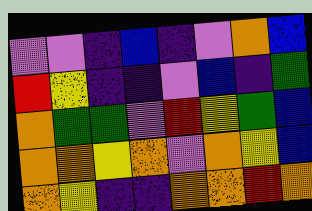[["violet", "violet", "indigo", "blue", "indigo", "violet", "orange", "blue"], ["red", "yellow", "indigo", "indigo", "violet", "blue", "indigo", "green"], ["orange", "green", "green", "violet", "red", "yellow", "green", "blue"], ["orange", "orange", "yellow", "orange", "violet", "orange", "yellow", "blue"], ["orange", "yellow", "indigo", "indigo", "orange", "orange", "red", "orange"]]